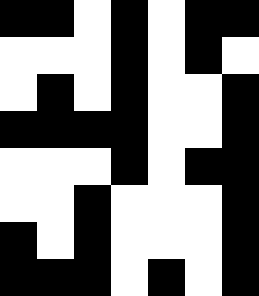[["black", "black", "white", "black", "white", "black", "black"], ["white", "white", "white", "black", "white", "black", "white"], ["white", "black", "white", "black", "white", "white", "black"], ["black", "black", "black", "black", "white", "white", "black"], ["white", "white", "white", "black", "white", "black", "black"], ["white", "white", "black", "white", "white", "white", "black"], ["black", "white", "black", "white", "white", "white", "black"], ["black", "black", "black", "white", "black", "white", "black"]]